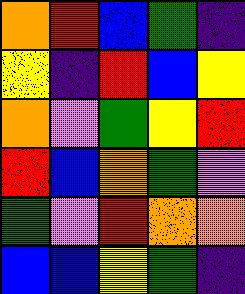[["orange", "red", "blue", "green", "indigo"], ["yellow", "indigo", "red", "blue", "yellow"], ["orange", "violet", "green", "yellow", "red"], ["red", "blue", "orange", "green", "violet"], ["green", "violet", "red", "orange", "orange"], ["blue", "blue", "yellow", "green", "indigo"]]